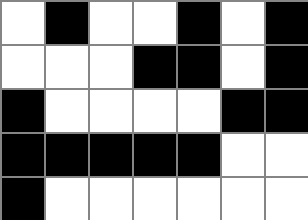[["white", "black", "white", "white", "black", "white", "black"], ["white", "white", "white", "black", "black", "white", "black"], ["black", "white", "white", "white", "white", "black", "black"], ["black", "black", "black", "black", "black", "white", "white"], ["black", "white", "white", "white", "white", "white", "white"]]